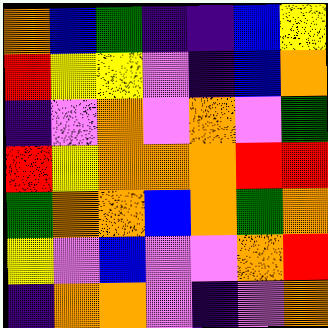[["orange", "blue", "green", "indigo", "indigo", "blue", "yellow"], ["red", "yellow", "yellow", "violet", "indigo", "blue", "orange"], ["indigo", "violet", "orange", "violet", "orange", "violet", "green"], ["red", "yellow", "orange", "orange", "orange", "red", "red"], ["green", "orange", "orange", "blue", "orange", "green", "orange"], ["yellow", "violet", "blue", "violet", "violet", "orange", "red"], ["indigo", "orange", "orange", "violet", "indigo", "violet", "orange"]]